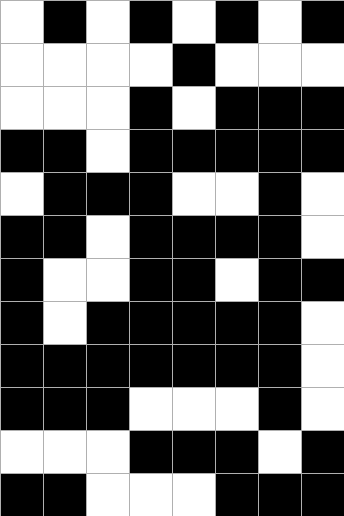[["white", "black", "white", "black", "white", "black", "white", "black"], ["white", "white", "white", "white", "black", "white", "white", "white"], ["white", "white", "white", "black", "white", "black", "black", "black"], ["black", "black", "white", "black", "black", "black", "black", "black"], ["white", "black", "black", "black", "white", "white", "black", "white"], ["black", "black", "white", "black", "black", "black", "black", "white"], ["black", "white", "white", "black", "black", "white", "black", "black"], ["black", "white", "black", "black", "black", "black", "black", "white"], ["black", "black", "black", "black", "black", "black", "black", "white"], ["black", "black", "black", "white", "white", "white", "black", "white"], ["white", "white", "white", "black", "black", "black", "white", "black"], ["black", "black", "white", "white", "white", "black", "black", "black"]]